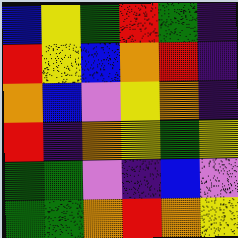[["blue", "yellow", "green", "red", "green", "indigo"], ["red", "yellow", "blue", "orange", "red", "indigo"], ["orange", "blue", "violet", "yellow", "orange", "indigo"], ["red", "indigo", "orange", "yellow", "green", "yellow"], ["green", "green", "violet", "indigo", "blue", "violet"], ["green", "green", "orange", "red", "orange", "yellow"]]